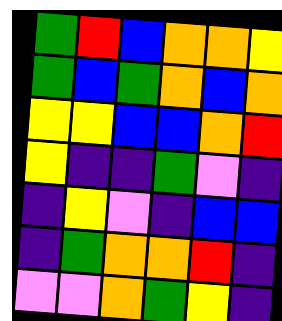[["green", "red", "blue", "orange", "orange", "yellow"], ["green", "blue", "green", "orange", "blue", "orange"], ["yellow", "yellow", "blue", "blue", "orange", "red"], ["yellow", "indigo", "indigo", "green", "violet", "indigo"], ["indigo", "yellow", "violet", "indigo", "blue", "blue"], ["indigo", "green", "orange", "orange", "red", "indigo"], ["violet", "violet", "orange", "green", "yellow", "indigo"]]